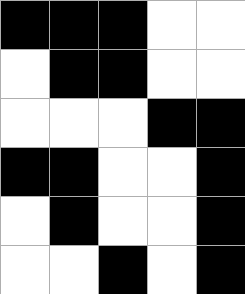[["black", "black", "black", "white", "white"], ["white", "black", "black", "white", "white"], ["white", "white", "white", "black", "black"], ["black", "black", "white", "white", "black"], ["white", "black", "white", "white", "black"], ["white", "white", "black", "white", "black"]]